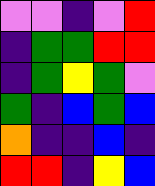[["violet", "violet", "indigo", "violet", "red"], ["indigo", "green", "green", "red", "red"], ["indigo", "green", "yellow", "green", "violet"], ["green", "indigo", "blue", "green", "blue"], ["orange", "indigo", "indigo", "blue", "indigo"], ["red", "red", "indigo", "yellow", "blue"]]